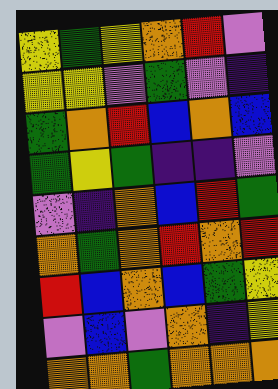[["yellow", "green", "yellow", "orange", "red", "violet"], ["yellow", "yellow", "violet", "green", "violet", "indigo"], ["green", "orange", "red", "blue", "orange", "blue"], ["green", "yellow", "green", "indigo", "indigo", "violet"], ["violet", "indigo", "orange", "blue", "red", "green"], ["orange", "green", "orange", "red", "orange", "red"], ["red", "blue", "orange", "blue", "green", "yellow"], ["violet", "blue", "violet", "orange", "indigo", "yellow"], ["orange", "orange", "green", "orange", "orange", "orange"]]